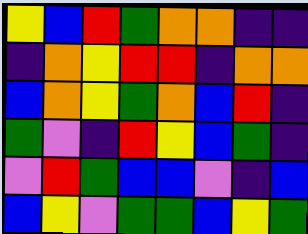[["yellow", "blue", "red", "green", "orange", "orange", "indigo", "indigo"], ["indigo", "orange", "yellow", "red", "red", "indigo", "orange", "orange"], ["blue", "orange", "yellow", "green", "orange", "blue", "red", "indigo"], ["green", "violet", "indigo", "red", "yellow", "blue", "green", "indigo"], ["violet", "red", "green", "blue", "blue", "violet", "indigo", "blue"], ["blue", "yellow", "violet", "green", "green", "blue", "yellow", "green"]]